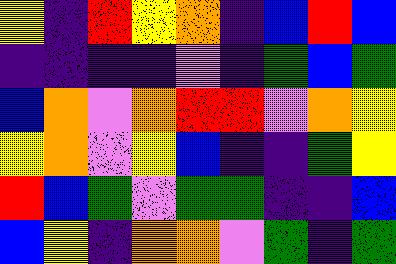[["yellow", "indigo", "red", "yellow", "orange", "indigo", "blue", "red", "blue"], ["indigo", "indigo", "indigo", "indigo", "violet", "indigo", "green", "blue", "green"], ["blue", "orange", "violet", "orange", "red", "red", "violet", "orange", "yellow"], ["yellow", "orange", "violet", "yellow", "blue", "indigo", "indigo", "green", "yellow"], ["red", "blue", "green", "violet", "green", "green", "indigo", "indigo", "blue"], ["blue", "yellow", "indigo", "orange", "orange", "violet", "green", "indigo", "green"]]